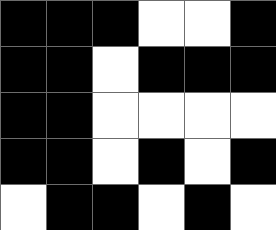[["black", "black", "black", "white", "white", "black"], ["black", "black", "white", "black", "black", "black"], ["black", "black", "white", "white", "white", "white"], ["black", "black", "white", "black", "white", "black"], ["white", "black", "black", "white", "black", "white"]]